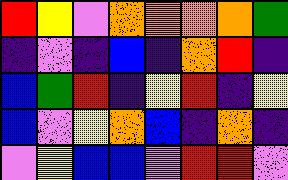[["red", "yellow", "violet", "orange", "orange", "orange", "orange", "green"], ["indigo", "violet", "indigo", "blue", "indigo", "orange", "red", "indigo"], ["blue", "green", "red", "indigo", "yellow", "red", "indigo", "yellow"], ["blue", "violet", "yellow", "orange", "blue", "indigo", "orange", "indigo"], ["violet", "yellow", "blue", "blue", "violet", "red", "red", "violet"]]